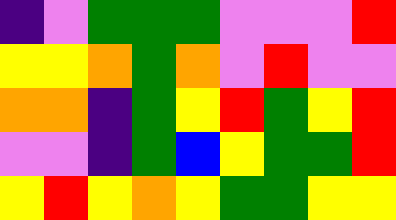[["indigo", "violet", "green", "green", "green", "violet", "violet", "violet", "red"], ["yellow", "yellow", "orange", "green", "orange", "violet", "red", "violet", "violet"], ["orange", "orange", "indigo", "green", "yellow", "red", "green", "yellow", "red"], ["violet", "violet", "indigo", "green", "blue", "yellow", "green", "green", "red"], ["yellow", "red", "yellow", "orange", "yellow", "green", "green", "yellow", "yellow"]]